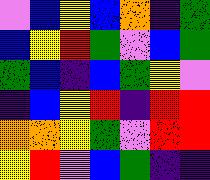[["violet", "blue", "yellow", "blue", "orange", "indigo", "green"], ["blue", "yellow", "red", "green", "violet", "blue", "green"], ["green", "blue", "indigo", "blue", "green", "yellow", "violet"], ["indigo", "blue", "yellow", "red", "indigo", "red", "red"], ["orange", "orange", "yellow", "green", "violet", "red", "red"], ["yellow", "red", "violet", "blue", "green", "indigo", "indigo"]]